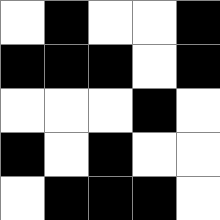[["white", "black", "white", "white", "black"], ["black", "black", "black", "white", "black"], ["white", "white", "white", "black", "white"], ["black", "white", "black", "white", "white"], ["white", "black", "black", "black", "white"]]